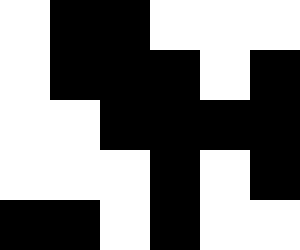[["white", "black", "black", "white", "white", "white"], ["white", "black", "black", "black", "white", "black"], ["white", "white", "black", "black", "black", "black"], ["white", "white", "white", "black", "white", "black"], ["black", "black", "white", "black", "white", "white"]]